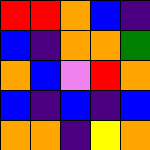[["red", "red", "orange", "blue", "indigo"], ["blue", "indigo", "orange", "orange", "green"], ["orange", "blue", "violet", "red", "orange"], ["blue", "indigo", "blue", "indigo", "blue"], ["orange", "orange", "indigo", "yellow", "orange"]]